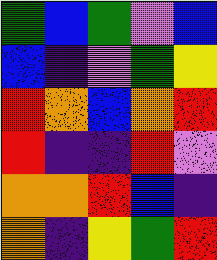[["green", "blue", "green", "violet", "blue"], ["blue", "indigo", "violet", "green", "yellow"], ["red", "orange", "blue", "orange", "red"], ["red", "indigo", "indigo", "red", "violet"], ["orange", "orange", "red", "blue", "indigo"], ["orange", "indigo", "yellow", "green", "red"]]